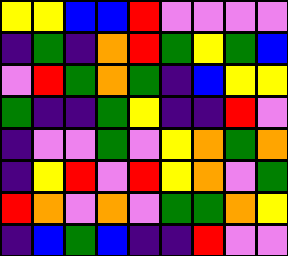[["yellow", "yellow", "blue", "blue", "red", "violet", "violet", "violet", "violet"], ["indigo", "green", "indigo", "orange", "red", "green", "yellow", "green", "blue"], ["violet", "red", "green", "orange", "green", "indigo", "blue", "yellow", "yellow"], ["green", "indigo", "indigo", "green", "yellow", "indigo", "indigo", "red", "violet"], ["indigo", "violet", "violet", "green", "violet", "yellow", "orange", "green", "orange"], ["indigo", "yellow", "red", "violet", "red", "yellow", "orange", "violet", "green"], ["red", "orange", "violet", "orange", "violet", "green", "green", "orange", "yellow"], ["indigo", "blue", "green", "blue", "indigo", "indigo", "red", "violet", "violet"]]